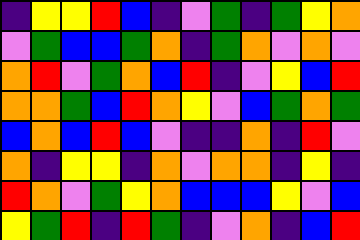[["indigo", "yellow", "yellow", "red", "blue", "indigo", "violet", "green", "indigo", "green", "yellow", "orange"], ["violet", "green", "blue", "blue", "green", "orange", "indigo", "green", "orange", "violet", "orange", "violet"], ["orange", "red", "violet", "green", "orange", "blue", "red", "indigo", "violet", "yellow", "blue", "red"], ["orange", "orange", "green", "blue", "red", "orange", "yellow", "violet", "blue", "green", "orange", "green"], ["blue", "orange", "blue", "red", "blue", "violet", "indigo", "indigo", "orange", "indigo", "red", "violet"], ["orange", "indigo", "yellow", "yellow", "indigo", "orange", "violet", "orange", "orange", "indigo", "yellow", "indigo"], ["red", "orange", "violet", "green", "yellow", "orange", "blue", "blue", "blue", "yellow", "violet", "blue"], ["yellow", "green", "red", "indigo", "red", "green", "indigo", "violet", "orange", "indigo", "blue", "red"]]